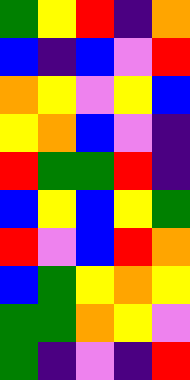[["green", "yellow", "red", "indigo", "orange"], ["blue", "indigo", "blue", "violet", "red"], ["orange", "yellow", "violet", "yellow", "blue"], ["yellow", "orange", "blue", "violet", "indigo"], ["red", "green", "green", "red", "indigo"], ["blue", "yellow", "blue", "yellow", "green"], ["red", "violet", "blue", "red", "orange"], ["blue", "green", "yellow", "orange", "yellow"], ["green", "green", "orange", "yellow", "violet"], ["green", "indigo", "violet", "indigo", "red"]]